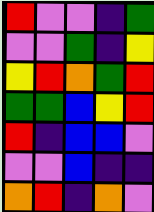[["red", "violet", "violet", "indigo", "green"], ["violet", "violet", "green", "indigo", "yellow"], ["yellow", "red", "orange", "green", "red"], ["green", "green", "blue", "yellow", "red"], ["red", "indigo", "blue", "blue", "violet"], ["violet", "violet", "blue", "indigo", "indigo"], ["orange", "red", "indigo", "orange", "violet"]]